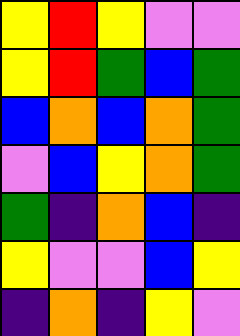[["yellow", "red", "yellow", "violet", "violet"], ["yellow", "red", "green", "blue", "green"], ["blue", "orange", "blue", "orange", "green"], ["violet", "blue", "yellow", "orange", "green"], ["green", "indigo", "orange", "blue", "indigo"], ["yellow", "violet", "violet", "blue", "yellow"], ["indigo", "orange", "indigo", "yellow", "violet"]]